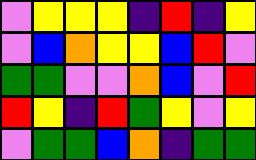[["violet", "yellow", "yellow", "yellow", "indigo", "red", "indigo", "yellow"], ["violet", "blue", "orange", "yellow", "yellow", "blue", "red", "violet"], ["green", "green", "violet", "violet", "orange", "blue", "violet", "red"], ["red", "yellow", "indigo", "red", "green", "yellow", "violet", "yellow"], ["violet", "green", "green", "blue", "orange", "indigo", "green", "green"]]